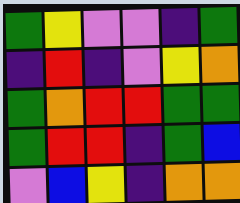[["green", "yellow", "violet", "violet", "indigo", "green"], ["indigo", "red", "indigo", "violet", "yellow", "orange"], ["green", "orange", "red", "red", "green", "green"], ["green", "red", "red", "indigo", "green", "blue"], ["violet", "blue", "yellow", "indigo", "orange", "orange"]]